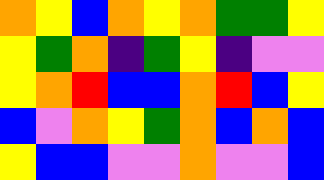[["orange", "yellow", "blue", "orange", "yellow", "orange", "green", "green", "yellow"], ["yellow", "green", "orange", "indigo", "green", "yellow", "indigo", "violet", "violet"], ["yellow", "orange", "red", "blue", "blue", "orange", "red", "blue", "yellow"], ["blue", "violet", "orange", "yellow", "green", "orange", "blue", "orange", "blue"], ["yellow", "blue", "blue", "violet", "violet", "orange", "violet", "violet", "blue"]]